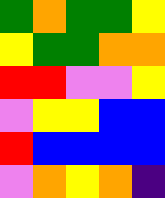[["green", "orange", "green", "green", "yellow"], ["yellow", "green", "green", "orange", "orange"], ["red", "red", "violet", "violet", "yellow"], ["violet", "yellow", "yellow", "blue", "blue"], ["red", "blue", "blue", "blue", "blue"], ["violet", "orange", "yellow", "orange", "indigo"]]